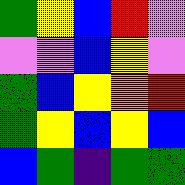[["green", "yellow", "blue", "red", "violet"], ["violet", "violet", "blue", "yellow", "violet"], ["green", "blue", "yellow", "orange", "red"], ["green", "yellow", "blue", "yellow", "blue"], ["blue", "green", "indigo", "green", "green"]]